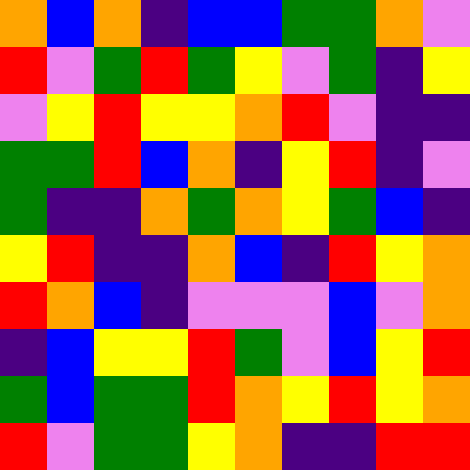[["orange", "blue", "orange", "indigo", "blue", "blue", "green", "green", "orange", "violet"], ["red", "violet", "green", "red", "green", "yellow", "violet", "green", "indigo", "yellow"], ["violet", "yellow", "red", "yellow", "yellow", "orange", "red", "violet", "indigo", "indigo"], ["green", "green", "red", "blue", "orange", "indigo", "yellow", "red", "indigo", "violet"], ["green", "indigo", "indigo", "orange", "green", "orange", "yellow", "green", "blue", "indigo"], ["yellow", "red", "indigo", "indigo", "orange", "blue", "indigo", "red", "yellow", "orange"], ["red", "orange", "blue", "indigo", "violet", "violet", "violet", "blue", "violet", "orange"], ["indigo", "blue", "yellow", "yellow", "red", "green", "violet", "blue", "yellow", "red"], ["green", "blue", "green", "green", "red", "orange", "yellow", "red", "yellow", "orange"], ["red", "violet", "green", "green", "yellow", "orange", "indigo", "indigo", "red", "red"]]